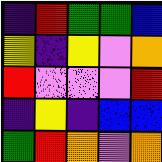[["indigo", "red", "green", "green", "blue"], ["yellow", "indigo", "yellow", "violet", "orange"], ["red", "violet", "violet", "violet", "red"], ["indigo", "yellow", "indigo", "blue", "blue"], ["green", "red", "orange", "violet", "orange"]]